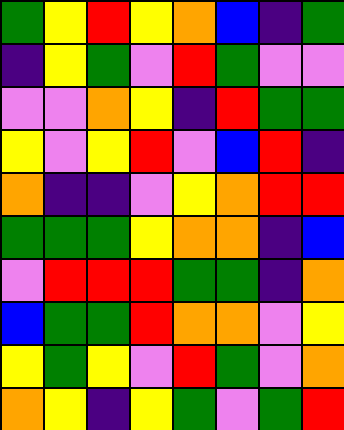[["green", "yellow", "red", "yellow", "orange", "blue", "indigo", "green"], ["indigo", "yellow", "green", "violet", "red", "green", "violet", "violet"], ["violet", "violet", "orange", "yellow", "indigo", "red", "green", "green"], ["yellow", "violet", "yellow", "red", "violet", "blue", "red", "indigo"], ["orange", "indigo", "indigo", "violet", "yellow", "orange", "red", "red"], ["green", "green", "green", "yellow", "orange", "orange", "indigo", "blue"], ["violet", "red", "red", "red", "green", "green", "indigo", "orange"], ["blue", "green", "green", "red", "orange", "orange", "violet", "yellow"], ["yellow", "green", "yellow", "violet", "red", "green", "violet", "orange"], ["orange", "yellow", "indigo", "yellow", "green", "violet", "green", "red"]]